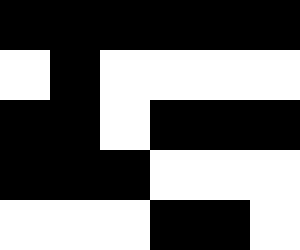[["black", "black", "black", "black", "black", "black"], ["white", "black", "white", "white", "white", "white"], ["black", "black", "white", "black", "black", "black"], ["black", "black", "black", "white", "white", "white"], ["white", "white", "white", "black", "black", "white"]]